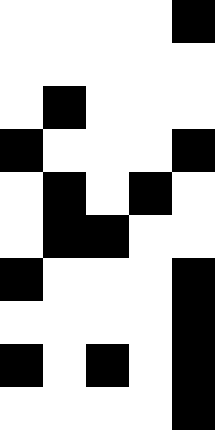[["white", "white", "white", "white", "black"], ["white", "white", "white", "white", "white"], ["white", "black", "white", "white", "white"], ["black", "white", "white", "white", "black"], ["white", "black", "white", "black", "white"], ["white", "black", "black", "white", "white"], ["black", "white", "white", "white", "black"], ["white", "white", "white", "white", "black"], ["black", "white", "black", "white", "black"], ["white", "white", "white", "white", "black"]]